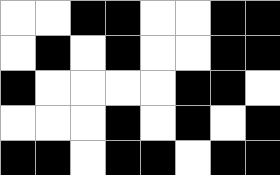[["white", "white", "black", "black", "white", "white", "black", "black"], ["white", "black", "white", "black", "white", "white", "black", "black"], ["black", "white", "white", "white", "white", "black", "black", "white"], ["white", "white", "white", "black", "white", "black", "white", "black"], ["black", "black", "white", "black", "black", "white", "black", "black"]]